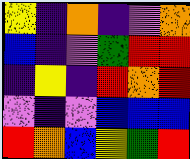[["yellow", "indigo", "orange", "indigo", "violet", "orange"], ["blue", "indigo", "violet", "green", "red", "red"], ["indigo", "yellow", "indigo", "red", "orange", "red"], ["violet", "indigo", "violet", "blue", "blue", "blue"], ["red", "orange", "blue", "yellow", "green", "red"]]